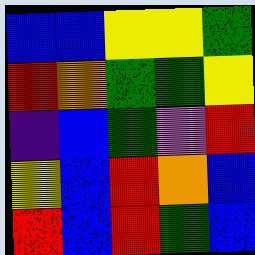[["blue", "blue", "yellow", "yellow", "green"], ["red", "orange", "green", "green", "yellow"], ["indigo", "blue", "green", "violet", "red"], ["yellow", "blue", "red", "orange", "blue"], ["red", "blue", "red", "green", "blue"]]